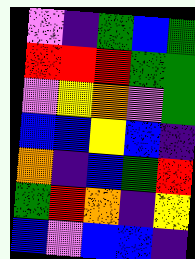[["violet", "indigo", "green", "blue", "green"], ["red", "red", "red", "green", "green"], ["violet", "yellow", "orange", "violet", "green"], ["blue", "blue", "yellow", "blue", "indigo"], ["orange", "indigo", "blue", "green", "red"], ["green", "red", "orange", "indigo", "yellow"], ["blue", "violet", "blue", "blue", "indigo"]]